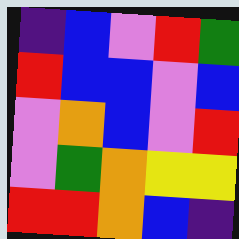[["indigo", "blue", "violet", "red", "green"], ["red", "blue", "blue", "violet", "blue"], ["violet", "orange", "blue", "violet", "red"], ["violet", "green", "orange", "yellow", "yellow"], ["red", "red", "orange", "blue", "indigo"]]